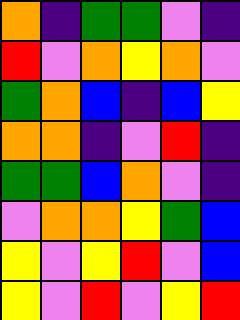[["orange", "indigo", "green", "green", "violet", "indigo"], ["red", "violet", "orange", "yellow", "orange", "violet"], ["green", "orange", "blue", "indigo", "blue", "yellow"], ["orange", "orange", "indigo", "violet", "red", "indigo"], ["green", "green", "blue", "orange", "violet", "indigo"], ["violet", "orange", "orange", "yellow", "green", "blue"], ["yellow", "violet", "yellow", "red", "violet", "blue"], ["yellow", "violet", "red", "violet", "yellow", "red"]]